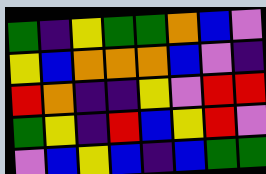[["green", "indigo", "yellow", "green", "green", "orange", "blue", "violet"], ["yellow", "blue", "orange", "orange", "orange", "blue", "violet", "indigo"], ["red", "orange", "indigo", "indigo", "yellow", "violet", "red", "red"], ["green", "yellow", "indigo", "red", "blue", "yellow", "red", "violet"], ["violet", "blue", "yellow", "blue", "indigo", "blue", "green", "green"]]